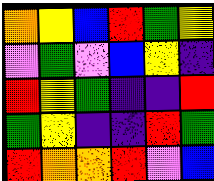[["orange", "yellow", "blue", "red", "green", "yellow"], ["violet", "green", "violet", "blue", "yellow", "indigo"], ["red", "yellow", "green", "indigo", "indigo", "red"], ["green", "yellow", "indigo", "indigo", "red", "green"], ["red", "orange", "orange", "red", "violet", "blue"]]